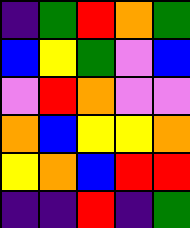[["indigo", "green", "red", "orange", "green"], ["blue", "yellow", "green", "violet", "blue"], ["violet", "red", "orange", "violet", "violet"], ["orange", "blue", "yellow", "yellow", "orange"], ["yellow", "orange", "blue", "red", "red"], ["indigo", "indigo", "red", "indigo", "green"]]